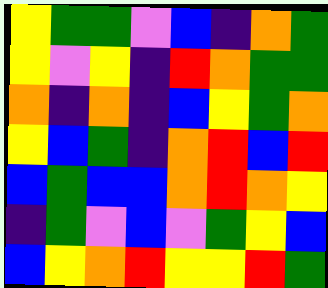[["yellow", "green", "green", "violet", "blue", "indigo", "orange", "green"], ["yellow", "violet", "yellow", "indigo", "red", "orange", "green", "green"], ["orange", "indigo", "orange", "indigo", "blue", "yellow", "green", "orange"], ["yellow", "blue", "green", "indigo", "orange", "red", "blue", "red"], ["blue", "green", "blue", "blue", "orange", "red", "orange", "yellow"], ["indigo", "green", "violet", "blue", "violet", "green", "yellow", "blue"], ["blue", "yellow", "orange", "red", "yellow", "yellow", "red", "green"]]